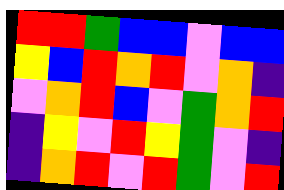[["red", "red", "green", "blue", "blue", "violet", "blue", "blue"], ["yellow", "blue", "red", "orange", "red", "violet", "orange", "indigo"], ["violet", "orange", "red", "blue", "violet", "green", "orange", "red"], ["indigo", "yellow", "violet", "red", "yellow", "green", "violet", "indigo"], ["indigo", "orange", "red", "violet", "red", "green", "violet", "red"]]